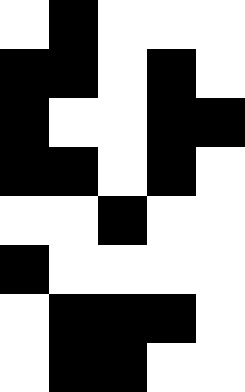[["white", "black", "white", "white", "white"], ["black", "black", "white", "black", "white"], ["black", "white", "white", "black", "black"], ["black", "black", "white", "black", "white"], ["white", "white", "black", "white", "white"], ["black", "white", "white", "white", "white"], ["white", "black", "black", "black", "white"], ["white", "black", "black", "white", "white"]]